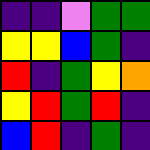[["indigo", "indigo", "violet", "green", "green"], ["yellow", "yellow", "blue", "green", "indigo"], ["red", "indigo", "green", "yellow", "orange"], ["yellow", "red", "green", "red", "indigo"], ["blue", "red", "indigo", "green", "indigo"]]